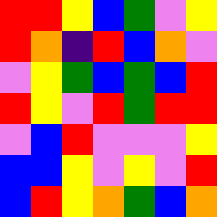[["red", "red", "yellow", "blue", "green", "violet", "yellow"], ["red", "orange", "indigo", "red", "blue", "orange", "violet"], ["violet", "yellow", "green", "blue", "green", "blue", "red"], ["red", "yellow", "violet", "red", "green", "red", "red"], ["violet", "blue", "red", "violet", "violet", "violet", "yellow"], ["blue", "blue", "yellow", "violet", "yellow", "violet", "red"], ["blue", "red", "yellow", "orange", "green", "blue", "orange"]]